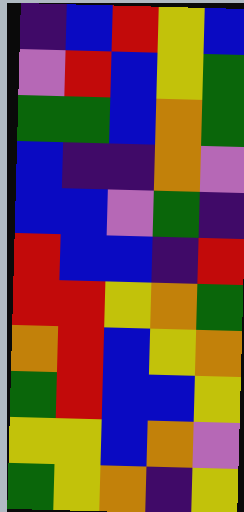[["indigo", "blue", "red", "yellow", "blue"], ["violet", "red", "blue", "yellow", "green"], ["green", "green", "blue", "orange", "green"], ["blue", "indigo", "indigo", "orange", "violet"], ["blue", "blue", "violet", "green", "indigo"], ["red", "blue", "blue", "indigo", "red"], ["red", "red", "yellow", "orange", "green"], ["orange", "red", "blue", "yellow", "orange"], ["green", "red", "blue", "blue", "yellow"], ["yellow", "yellow", "blue", "orange", "violet"], ["green", "yellow", "orange", "indigo", "yellow"]]